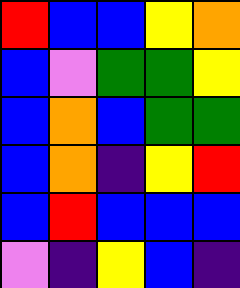[["red", "blue", "blue", "yellow", "orange"], ["blue", "violet", "green", "green", "yellow"], ["blue", "orange", "blue", "green", "green"], ["blue", "orange", "indigo", "yellow", "red"], ["blue", "red", "blue", "blue", "blue"], ["violet", "indigo", "yellow", "blue", "indigo"]]